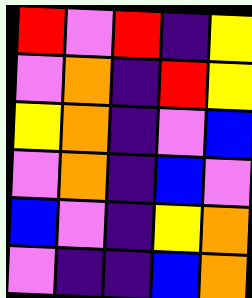[["red", "violet", "red", "indigo", "yellow"], ["violet", "orange", "indigo", "red", "yellow"], ["yellow", "orange", "indigo", "violet", "blue"], ["violet", "orange", "indigo", "blue", "violet"], ["blue", "violet", "indigo", "yellow", "orange"], ["violet", "indigo", "indigo", "blue", "orange"]]